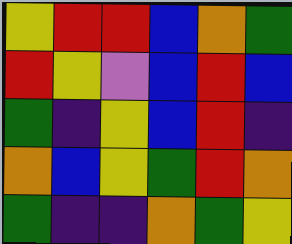[["yellow", "red", "red", "blue", "orange", "green"], ["red", "yellow", "violet", "blue", "red", "blue"], ["green", "indigo", "yellow", "blue", "red", "indigo"], ["orange", "blue", "yellow", "green", "red", "orange"], ["green", "indigo", "indigo", "orange", "green", "yellow"]]